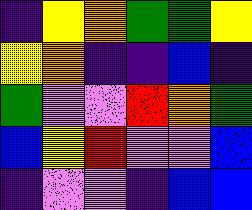[["indigo", "yellow", "orange", "green", "green", "yellow"], ["yellow", "orange", "indigo", "indigo", "blue", "indigo"], ["green", "violet", "violet", "red", "orange", "green"], ["blue", "yellow", "red", "violet", "violet", "blue"], ["indigo", "violet", "violet", "indigo", "blue", "blue"]]